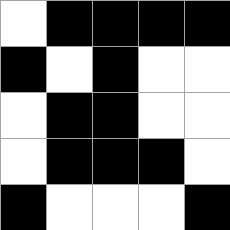[["white", "black", "black", "black", "black"], ["black", "white", "black", "white", "white"], ["white", "black", "black", "white", "white"], ["white", "black", "black", "black", "white"], ["black", "white", "white", "white", "black"]]